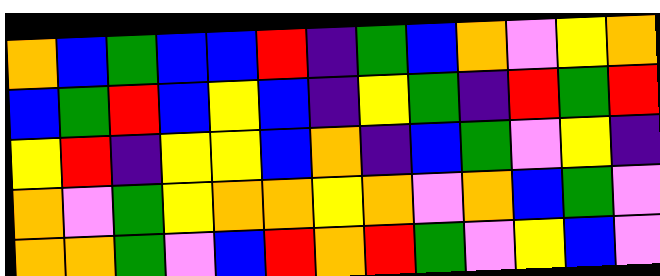[["orange", "blue", "green", "blue", "blue", "red", "indigo", "green", "blue", "orange", "violet", "yellow", "orange"], ["blue", "green", "red", "blue", "yellow", "blue", "indigo", "yellow", "green", "indigo", "red", "green", "red"], ["yellow", "red", "indigo", "yellow", "yellow", "blue", "orange", "indigo", "blue", "green", "violet", "yellow", "indigo"], ["orange", "violet", "green", "yellow", "orange", "orange", "yellow", "orange", "violet", "orange", "blue", "green", "violet"], ["orange", "orange", "green", "violet", "blue", "red", "orange", "red", "green", "violet", "yellow", "blue", "violet"]]